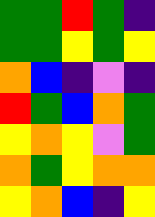[["green", "green", "red", "green", "indigo"], ["green", "green", "yellow", "green", "yellow"], ["orange", "blue", "indigo", "violet", "indigo"], ["red", "green", "blue", "orange", "green"], ["yellow", "orange", "yellow", "violet", "green"], ["orange", "green", "yellow", "orange", "orange"], ["yellow", "orange", "blue", "indigo", "yellow"]]